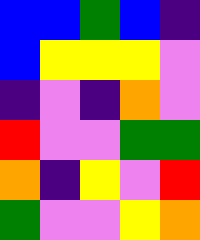[["blue", "blue", "green", "blue", "indigo"], ["blue", "yellow", "yellow", "yellow", "violet"], ["indigo", "violet", "indigo", "orange", "violet"], ["red", "violet", "violet", "green", "green"], ["orange", "indigo", "yellow", "violet", "red"], ["green", "violet", "violet", "yellow", "orange"]]